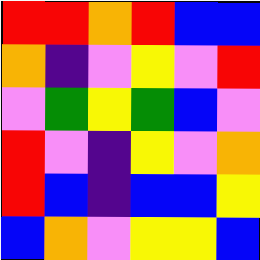[["red", "red", "orange", "red", "blue", "blue"], ["orange", "indigo", "violet", "yellow", "violet", "red"], ["violet", "green", "yellow", "green", "blue", "violet"], ["red", "violet", "indigo", "yellow", "violet", "orange"], ["red", "blue", "indigo", "blue", "blue", "yellow"], ["blue", "orange", "violet", "yellow", "yellow", "blue"]]